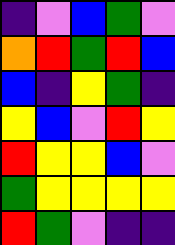[["indigo", "violet", "blue", "green", "violet"], ["orange", "red", "green", "red", "blue"], ["blue", "indigo", "yellow", "green", "indigo"], ["yellow", "blue", "violet", "red", "yellow"], ["red", "yellow", "yellow", "blue", "violet"], ["green", "yellow", "yellow", "yellow", "yellow"], ["red", "green", "violet", "indigo", "indigo"]]